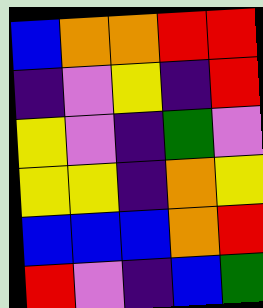[["blue", "orange", "orange", "red", "red"], ["indigo", "violet", "yellow", "indigo", "red"], ["yellow", "violet", "indigo", "green", "violet"], ["yellow", "yellow", "indigo", "orange", "yellow"], ["blue", "blue", "blue", "orange", "red"], ["red", "violet", "indigo", "blue", "green"]]